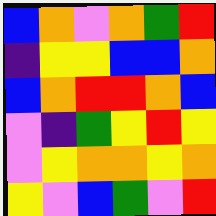[["blue", "orange", "violet", "orange", "green", "red"], ["indigo", "yellow", "yellow", "blue", "blue", "orange"], ["blue", "orange", "red", "red", "orange", "blue"], ["violet", "indigo", "green", "yellow", "red", "yellow"], ["violet", "yellow", "orange", "orange", "yellow", "orange"], ["yellow", "violet", "blue", "green", "violet", "red"]]